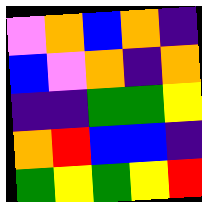[["violet", "orange", "blue", "orange", "indigo"], ["blue", "violet", "orange", "indigo", "orange"], ["indigo", "indigo", "green", "green", "yellow"], ["orange", "red", "blue", "blue", "indigo"], ["green", "yellow", "green", "yellow", "red"]]